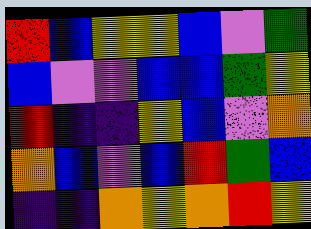[["red", "blue", "yellow", "yellow", "blue", "violet", "green"], ["blue", "violet", "violet", "blue", "blue", "green", "yellow"], ["red", "indigo", "indigo", "yellow", "blue", "violet", "orange"], ["orange", "blue", "violet", "blue", "red", "green", "blue"], ["indigo", "indigo", "orange", "yellow", "orange", "red", "yellow"]]